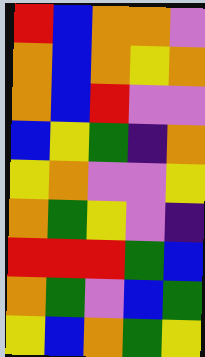[["red", "blue", "orange", "orange", "violet"], ["orange", "blue", "orange", "yellow", "orange"], ["orange", "blue", "red", "violet", "violet"], ["blue", "yellow", "green", "indigo", "orange"], ["yellow", "orange", "violet", "violet", "yellow"], ["orange", "green", "yellow", "violet", "indigo"], ["red", "red", "red", "green", "blue"], ["orange", "green", "violet", "blue", "green"], ["yellow", "blue", "orange", "green", "yellow"]]